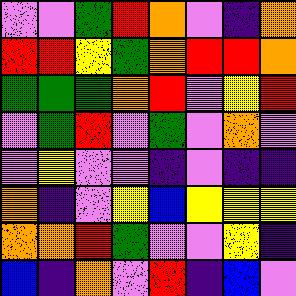[["violet", "violet", "green", "red", "orange", "violet", "indigo", "orange"], ["red", "red", "yellow", "green", "orange", "red", "red", "orange"], ["green", "green", "green", "orange", "red", "violet", "yellow", "red"], ["violet", "green", "red", "violet", "green", "violet", "orange", "violet"], ["violet", "yellow", "violet", "violet", "indigo", "violet", "indigo", "indigo"], ["orange", "indigo", "violet", "yellow", "blue", "yellow", "yellow", "yellow"], ["orange", "orange", "red", "green", "violet", "violet", "yellow", "indigo"], ["blue", "indigo", "orange", "violet", "red", "indigo", "blue", "violet"]]